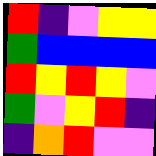[["red", "indigo", "violet", "yellow", "yellow"], ["green", "blue", "blue", "blue", "blue"], ["red", "yellow", "red", "yellow", "violet"], ["green", "violet", "yellow", "red", "indigo"], ["indigo", "orange", "red", "violet", "violet"]]